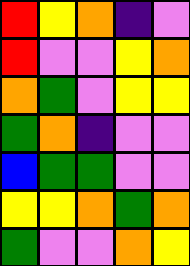[["red", "yellow", "orange", "indigo", "violet"], ["red", "violet", "violet", "yellow", "orange"], ["orange", "green", "violet", "yellow", "yellow"], ["green", "orange", "indigo", "violet", "violet"], ["blue", "green", "green", "violet", "violet"], ["yellow", "yellow", "orange", "green", "orange"], ["green", "violet", "violet", "orange", "yellow"]]